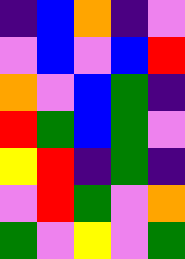[["indigo", "blue", "orange", "indigo", "violet"], ["violet", "blue", "violet", "blue", "red"], ["orange", "violet", "blue", "green", "indigo"], ["red", "green", "blue", "green", "violet"], ["yellow", "red", "indigo", "green", "indigo"], ["violet", "red", "green", "violet", "orange"], ["green", "violet", "yellow", "violet", "green"]]